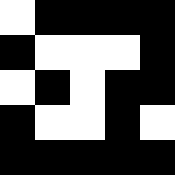[["white", "black", "black", "black", "black"], ["black", "white", "white", "white", "black"], ["white", "black", "white", "black", "black"], ["black", "white", "white", "black", "white"], ["black", "black", "black", "black", "black"]]